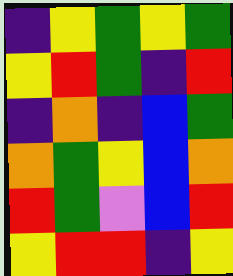[["indigo", "yellow", "green", "yellow", "green"], ["yellow", "red", "green", "indigo", "red"], ["indigo", "orange", "indigo", "blue", "green"], ["orange", "green", "yellow", "blue", "orange"], ["red", "green", "violet", "blue", "red"], ["yellow", "red", "red", "indigo", "yellow"]]